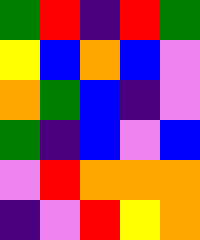[["green", "red", "indigo", "red", "green"], ["yellow", "blue", "orange", "blue", "violet"], ["orange", "green", "blue", "indigo", "violet"], ["green", "indigo", "blue", "violet", "blue"], ["violet", "red", "orange", "orange", "orange"], ["indigo", "violet", "red", "yellow", "orange"]]